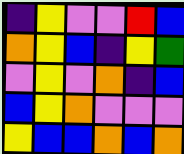[["indigo", "yellow", "violet", "violet", "red", "blue"], ["orange", "yellow", "blue", "indigo", "yellow", "green"], ["violet", "yellow", "violet", "orange", "indigo", "blue"], ["blue", "yellow", "orange", "violet", "violet", "violet"], ["yellow", "blue", "blue", "orange", "blue", "orange"]]